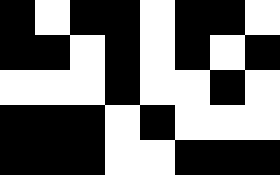[["black", "white", "black", "black", "white", "black", "black", "white"], ["black", "black", "white", "black", "white", "black", "white", "black"], ["white", "white", "white", "black", "white", "white", "black", "white"], ["black", "black", "black", "white", "black", "white", "white", "white"], ["black", "black", "black", "white", "white", "black", "black", "black"]]